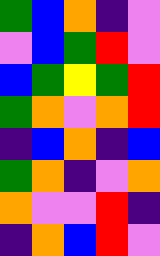[["green", "blue", "orange", "indigo", "violet"], ["violet", "blue", "green", "red", "violet"], ["blue", "green", "yellow", "green", "red"], ["green", "orange", "violet", "orange", "red"], ["indigo", "blue", "orange", "indigo", "blue"], ["green", "orange", "indigo", "violet", "orange"], ["orange", "violet", "violet", "red", "indigo"], ["indigo", "orange", "blue", "red", "violet"]]